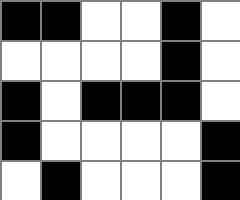[["black", "black", "white", "white", "black", "white"], ["white", "white", "white", "white", "black", "white"], ["black", "white", "black", "black", "black", "white"], ["black", "white", "white", "white", "white", "black"], ["white", "black", "white", "white", "white", "black"]]